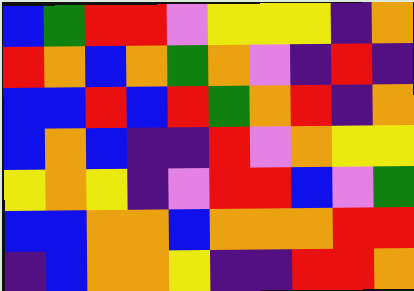[["blue", "green", "red", "red", "violet", "yellow", "yellow", "yellow", "indigo", "orange"], ["red", "orange", "blue", "orange", "green", "orange", "violet", "indigo", "red", "indigo"], ["blue", "blue", "red", "blue", "red", "green", "orange", "red", "indigo", "orange"], ["blue", "orange", "blue", "indigo", "indigo", "red", "violet", "orange", "yellow", "yellow"], ["yellow", "orange", "yellow", "indigo", "violet", "red", "red", "blue", "violet", "green"], ["blue", "blue", "orange", "orange", "blue", "orange", "orange", "orange", "red", "red"], ["indigo", "blue", "orange", "orange", "yellow", "indigo", "indigo", "red", "red", "orange"]]